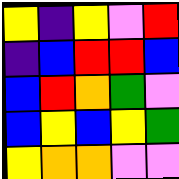[["yellow", "indigo", "yellow", "violet", "red"], ["indigo", "blue", "red", "red", "blue"], ["blue", "red", "orange", "green", "violet"], ["blue", "yellow", "blue", "yellow", "green"], ["yellow", "orange", "orange", "violet", "violet"]]